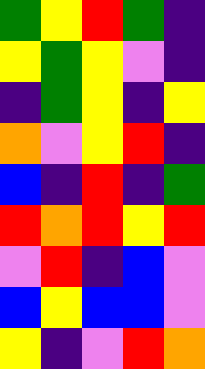[["green", "yellow", "red", "green", "indigo"], ["yellow", "green", "yellow", "violet", "indigo"], ["indigo", "green", "yellow", "indigo", "yellow"], ["orange", "violet", "yellow", "red", "indigo"], ["blue", "indigo", "red", "indigo", "green"], ["red", "orange", "red", "yellow", "red"], ["violet", "red", "indigo", "blue", "violet"], ["blue", "yellow", "blue", "blue", "violet"], ["yellow", "indigo", "violet", "red", "orange"]]